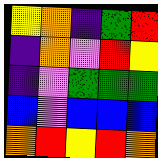[["yellow", "orange", "indigo", "green", "red"], ["indigo", "orange", "violet", "red", "yellow"], ["indigo", "violet", "green", "green", "green"], ["blue", "violet", "blue", "blue", "blue"], ["orange", "red", "yellow", "red", "orange"]]